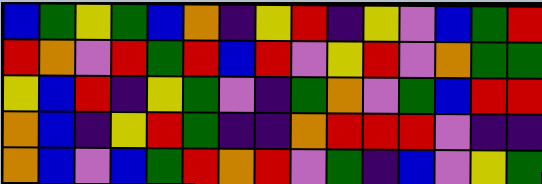[["blue", "green", "yellow", "green", "blue", "orange", "indigo", "yellow", "red", "indigo", "yellow", "violet", "blue", "green", "red"], ["red", "orange", "violet", "red", "green", "red", "blue", "red", "violet", "yellow", "red", "violet", "orange", "green", "green"], ["yellow", "blue", "red", "indigo", "yellow", "green", "violet", "indigo", "green", "orange", "violet", "green", "blue", "red", "red"], ["orange", "blue", "indigo", "yellow", "red", "green", "indigo", "indigo", "orange", "red", "red", "red", "violet", "indigo", "indigo"], ["orange", "blue", "violet", "blue", "green", "red", "orange", "red", "violet", "green", "indigo", "blue", "violet", "yellow", "green"]]